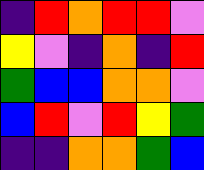[["indigo", "red", "orange", "red", "red", "violet"], ["yellow", "violet", "indigo", "orange", "indigo", "red"], ["green", "blue", "blue", "orange", "orange", "violet"], ["blue", "red", "violet", "red", "yellow", "green"], ["indigo", "indigo", "orange", "orange", "green", "blue"]]